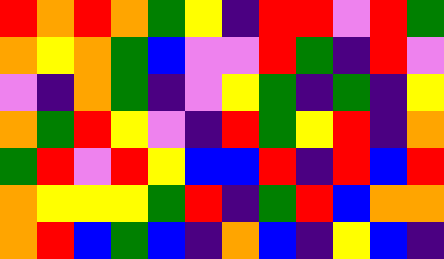[["red", "orange", "red", "orange", "green", "yellow", "indigo", "red", "red", "violet", "red", "green"], ["orange", "yellow", "orange", "green", "blue", "violet", "violet", "red", "green", "indigo", "red", "violet"], ["violet", "indigo", "orange", "green", "indigo", "violet", "yellow", "green", "indigo", "green", "indigo", "yellow"], ["orange", "green", "red", "yellow", "violet", "indigo", "red", "green", "yellow", "red", "indigo", "orange"], ["green", "red", "violet", "red", "yellow", "blue", "blue", "red", "indigo", "red", "blue", "red"], ["orange", "yellow", "yellow", "yellow", "green", "red", "indigo", "green", "red", "blue", "orange", "orange"], ["orange", "red", "blue", "green", "blue", "indigo", "orange", "blue", "indigo", "yellow", "blue", "indigo"]]